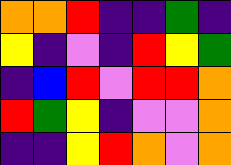[["orange", "orange", "red", "indigo", "indigo", "green", "indigo"], ["yellow", "indigo", "violet", "indigo", "red", "yellow", "green"], ["indigo", "blue", "red", "violet", "red", "red", "orange"], ["red", "green", "yellow", "indigo", "violet", "violet", "orange"], ["indigo", "indigo", "yellow", "red", "orange", "violet", "orange"]]